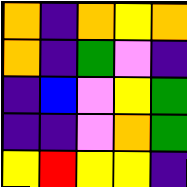[["orange", "indigo", "orange", "yellow", "orange"], ["orange", "indigo", "green", "violet", "indigo"], ["indigo", "blue", "violet", "yellow", "green"], ["indigo", "indigo", "violet", "orange", "green"], ["yellow", "red", "yellow", "yellow", "indigo"]]